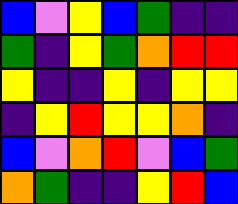[["blue", "violet", "yellow", "blue", "green", "indigo", "indigo"], ["green", "indigo", "yellow", "green", "orange", "red", "red"], ["yellow", "indigo", "indigo", "yellow", "indigo", "yellow", "yellow"], ["indigo", "yellow", "red", "yellow", "yellow", "orange", "indigo"], ["blue", "violet", "orange", "red", "violet", "blue", "green"], ["orange", "green", "indigo", "indigo", "yellow", "red", "blue"]]